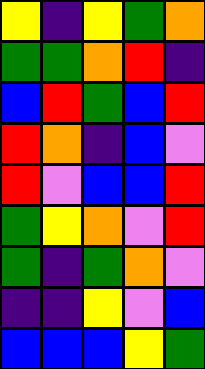[["yellow", "indigo", "yellow", "green", "orange"], ["green", "green", "orange", "red", "indigo"], ["blue", "red", "green", "blue", "red"], ["red", "orange", "indigo", "blue", "violet"], ["red", "violet", "blue", "blue", "red"], ["green", "yellow", "orange", "violet", "red"], ["green", "indigo", "green", "orange", "violet"], ["indigo", "indigo", "yellow", "violet", "blue"], ["blue", "blue", "blue", "yellow", "green"]]